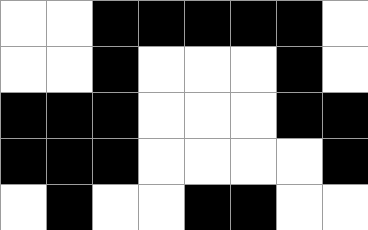[["white", "white", "black", "black", "black", "black", "black", "white"], ["white", "white", "black", "white", "white", "white", "black", "white"], ["black", "black", "black", "white", "white", "white", "black", "black"], ["black", "black", "black", "white", "white", "white", "white", "black"], ["white", "black", "white", "white", "black", "black", "white", "white"]]